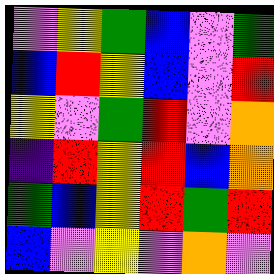[["violet", "yellow", "green", "blue", "violet", "green"], ["blue", "red", "yellow", "blue", "violet", "red"], ["yellow", "violet", "green", "red", "violet", "orange"], ["indigo", "red", "yellow", "red", "blue", "orange"], ["green", "blue", "yellow", "red", "green", "red"], ["blue", "violet", "yellow", "violet", "orange", "violet"]]